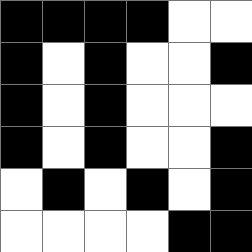[["black", "black", "black", "black", "white", "white"], ["black", "white", "black", "white", "white", "black"], ["black", "white", "black", "white", "white", "white"], ["black", "white", "black", "white", "white", "black"], ["white", "black", "white", "black", "white", "black"], ["white", "white", "white", "white", "black", "black"]]